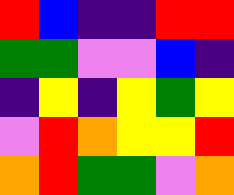[["red", "blue", "indigo", "indigo", "red", "red"], ["green", "green", "violet", "violet", "blue", "indigo"], ["indigo", "yellow", "indigo", "yellow", "green", "yellow"], ["violet", "red", "orange", "yellow", "yellow", "red"], ["orange", "red", "green", "green", "violet", "orange"]]